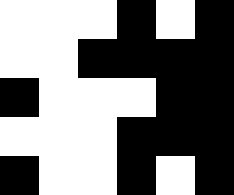[["white", "white", "white", "black", "white", "black"], ["white", "white", "black", "black", "black", "black"], ["black", "white", "white", "white", "black", "black"], ["white", "white", "white", "black", "black", "black"], ["black", "white", "white", "black", "white", "black"]]